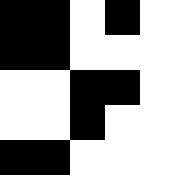[["black", "black", "white", "black", "white"], ["black", "black", "white", "white", "white"], ["white", "white", "black", "black", "white"], ["white", "white", "black", "white", "white"], ["black", "black", "white", "white", "white"]]